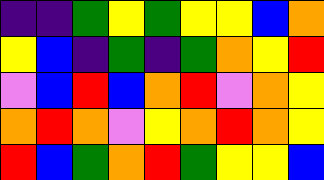[["indigo", "indigo", "green", "yellow", "green", "yellow", "yellow", "blue", "orange"], ["yellow", "blue", "indigo", "green", "indigo", "green", "orange", "yellow", "red"], ["violet", "blue", "red", "blue", "orange", "red", "violet", "orange", "yellow"], ["orange", "red", "orange", "violet", "yellow", "orange", "red", "orange", "yellow"], ["red", "blue", "green", "orange", "red", "green", "yellow", "yellow", "blue"]]